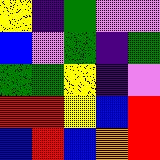[["yellow", "indigo", "green", "violet", "violet"], ["blue", "violet", "green", "indigo", "green"], ["green", "green", "yellow", "indigo", "violet"], ["red", "red", "yellow", "blue", "red"], ["blue", "red", "blue", "orange", "red"]]